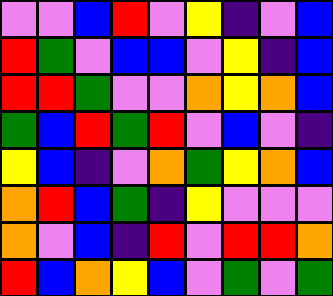[["violet", "violet", "blue", "red", "violet", "yellow", "indigo", "violet", "blue"], ["red", "green", "violet", "blue", "blue", "violet", "yellow", "indigo", "blue"], ["red", "red", "green", "violet", "violet", "orange", "yellow", "orange", "blue"], ["green", "blue", "red", "green", "red", "violet", "blue", "violet", "indigo"], ["yellow", "blue", "indigo", "violet", "orange", "green", "yellow", "orange", "blue"], ["orange", "red", "blue", "green", "indigo", "yellow", "violet", "violet", "violet"], ["orange", "violet", "blue", "indigo", "red", "violet", "red", "red", "orange"], ["red", "blue", "orange", "yellow", "blue", "violet", "green", "violet", "green"]]